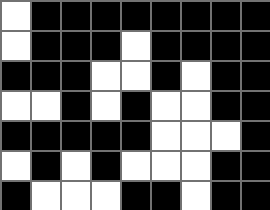[["white", "black", "black", "black", "black", "black", "black", "black", "black"], ["white", "black", "black", "black", "white", "black", "black", "black", "black"], ["black", "black", "black", "white", "white", "black", "white", "black", "black"], ["white", "white", "black", "white", "black", "white", "white", "black", "black"], ["black", "black", "black", "black", "black", "white", "white", "white", "black"], ["white", "black", "white", "black", "white", "white", "white", "black", "black"], ["black", "white", "white", "white", "black", "black", "white", "black", "black"]]